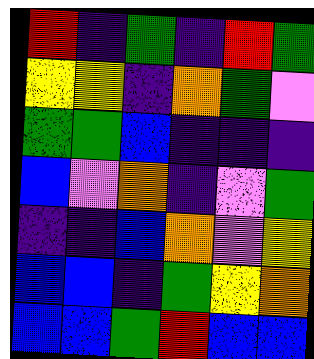[["red", "indigo", "green", "indigo", "red", "green"], ["yellow", "yellow", "indigo", "orange", "green", "violet"], ["green", "green", "blue", "indigo", "indigo", "indigo"], ["blue", "violet", "orange", "indigo", "violet", "green"], ["indigo", "indigo", "blue", "orange", "violet", "yellow"], ["blue", "blue", "indigo", "green", "yellow", "orange"], ["blue", "blue", "green", "red", "blue", "blue"]]